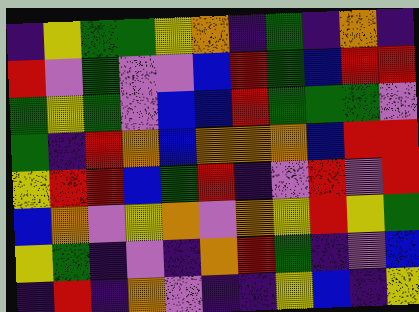[["indigo", "yellow", "green", "green", "yellow", "orange", "indigo", "green", "indigo", "orange", "indigo"], ["red", "violet", "green", "violet", "violet", "blue", "red", "green", "blue", "red", "red"], ["green", "yellow", "green", "violet", "blue", "blue", "red", "green", "green", "green", "violet"], ["green", "indigo", "red", "orange", "blue", "orange", "orange", "orange", "blue", "red", "red"], ["yellow", "red", "red", "blue", "green", "red", "indigo", "violet", "red", "violet", "red"], ["blue", "orange", "violet", "yellow", "orange", "violet", "orange", "yellow", "red", "yellow", "green"], ["yellow", "green", "indigo", "violet", "indigo", "orange", "red", "green", "indigo", "violet", "blue"], ["indigo", "red", "indigo", "orange", "violet", "indigo", "indigo", "yellow", "blue", "indigo", "yellow"]]